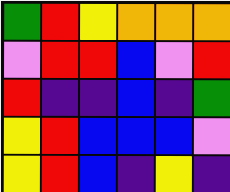[["green", "red", "yellow", "orange", "orange", "orange"], ["violet", "red", "red", "blue", "violet", "red"], ["red", "indigo", "indigo", "blue", "indigo", "green"], ["yellow", "red", "blue", "blue", "blue", "violet"], ["yellow", "red", "blue", "indigo", "yellow", "indigo"]]